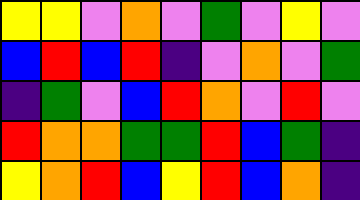[["yellow", "yellow", "violet", "orange", "violet", "green", "violet", "yellow", "violet"], ["blue", "red", "blue", "red", "indigo", "violet", "orange", "violet", "green"], ["indigo", "green", "violet", "blue", "red", "orange", "violet", "red", "violet"], ["red", "orange", "orange", "green", "green", "red", "blue", "green", "indigo"], ["yellow", "orange", "red", "blue", "yellow", "red", "blue", "orange", "indigo"]]